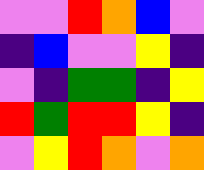[["violet", "violet", "red", "orange", "blue", "violet"], ["indigo", "blue", "violet", "violet", "yellow", "indigo"], ["violet", "indigo", "green", "green", "indigo", "yellow"], ["red", "green", "red", "red", "yellow", "indigo"], ["violet", "yellow", "red", "orange", "violet", "orange"]]